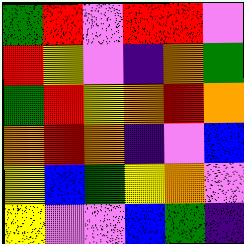[["green", "red", "violet", "red", "red", "violet"], ["red", "yellow", "violet", "indigo", "orange", "green"], ["green", "red", "yellow", "orange", "red", "orange"], ["orange", "red", "orange", "indigo", "violet", "blue"], ["yellow", "blue", "green", "yellow", "orange", "violet"], ["yellow", "violet", "violet", "blue", "green", "indigo"]]